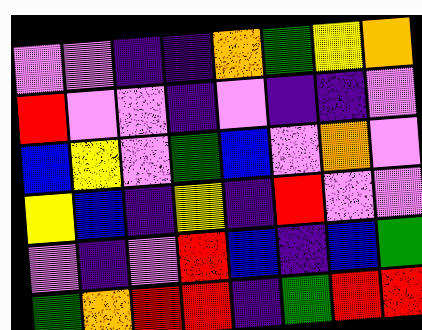[["violet", "violet", "indigo", "indigo", "orange", "green", "yellow", "orange"], ["red", "violet", "violet", "indigo", "violet", "indigo", "indigo", "violet"], ["blue", "yellow", "violet", "green", "blue", "violet", "orange", "violet"], ["yellow", "blue", "indigo", "yellow", "indigo", "red", "violet", "violet"], ["violet", "indigo", "violet", "red", "blue", "indigo", "blue", "green"], ["green", "orange", "red", "red", "indigo", "green", "red", "red"]]